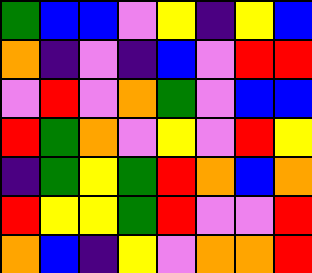[["green", "blue", "blue", "violet", "yellow", "indigo", "yellow", "blue"], ["orange", "indigo", "violet", "indigo", "blue", "violet", "red", "red"], ["violet", "red", "violet", "orange", "green", "violet", "blue", "blue"], ["red", "green", "orange", "violet", "yellow", "violet", "red", "yellow"], ["indigo", "green", "yellow", "green", "red", "orange", "blue", "orange"], ["red", "yellow", "yellow", "green", "red", "violet", "violet", "red"], ["orange", "blue", "indigo", "yellow", "violet", "orange", "orange", "red"]]